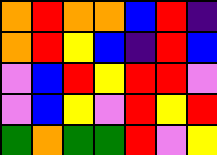[["orange", "red", "orange", "orange", "blue", "red", "indigo"], ["orange", "red", "yellow", "blue", "indigo", "red", "blue"], ["violet", "blue", "red", "yellow", "red", "red", "violet"], ["violet", "blue", "yellow", "violet", "red", "yellow", "red"], ["green", "orange", "green", "green", "red", "violet", "yellow"]]